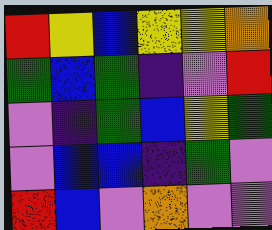[["red", "yellow", "blue", "yellow", "yellow", "orange"], ["green", "blue", "green", "indigo", "violet", "red"], ["violet", "indigo", "green", "blue", "yellow", "green"], ["violet", "blue", "blue", "indigo", "green", "violet"], ["red", "blue", "violet", "orange", "violet", "violet"]]